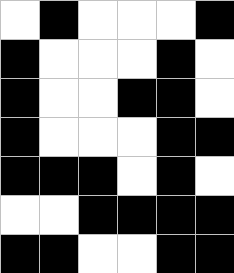[["white", "black", "white", "white", "white", "black"], ["black", "white", "white", "white", "black", "white"], ["black", "white", "white", "black", "black", "white"], ["black", "white", "white", "white", "black", "black"], ["black", "black", "black", "white", "black", "white"], ["white", "white", "black", "black", "black", "black"], ["black", "black", "white", "white", "black", "black"]]